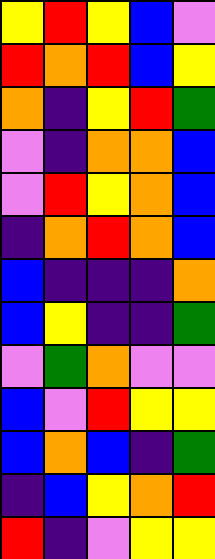[["yellow", "red", "yellow", "blue", "violet"], ["red", "orange", "red", "blue", "yellow"], ["orange", "indigo", "yellow", "red", "green"], ["violet", "indigo", "orange", "orange", "blue"], ["violet", "red", "yellow", "orange", "blue"], ["indigo", "orange", "red", "orange", "blue"], ["blue", "indigo", "indigo", "indigo", "orange"], ["blue", "yellow", "indigo", "indigo", "green"], ["violet", "green", "orange", "violet", "violet"], ["blue", "violet", "red", "yellow", "yellow"], ["blue", "orange", "blue", "indigo", "green"], ["indigo", "blue", "yellow", "orange", "red"], ["red", "indigo", "violet", "yellow", "yellow"]]